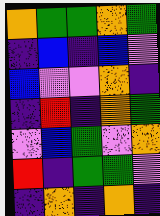[["orange", "green", "green", "orange", "green"], ["indigo", "blue", "indigo", "blue", "violet"], ["blue", "violet", "violet", "orange", "indigo"], ["indigo", "red", "indigo", "orange", "green"], ["violet", "blue", "green", "violet", "orange"], ["red", "indigo", "green", "green", "violet"], ["indigo", "orange", "indigo", "orange", "indigo"]]